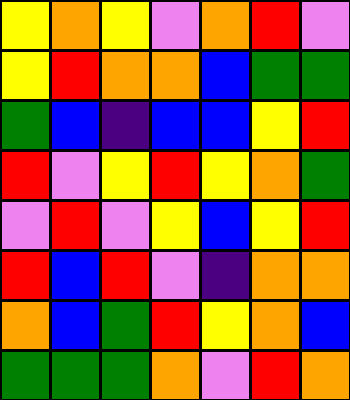[["yellow", "orange", "yellow", "violet", "orange", "red", "violet"], ["yellow", "red", "orange", "orange", "blue", "green", "green"], ["green", "blue", "indigo", "blue", "blue", "yellow", "red"], ["red", "violet", "yellow", "red", "yellow", "orange", "green"], ["violet", "red", "violet", "yellow", "blue", "yellow", "red"], ["red", "blue", "red", "violet", "indigo", "orange", "orange"], ["orange", "blue", "green", "red", "yellow", "orange", "blue"], ["green", "green", "green", "orange", "violet", "red", "orange"]]